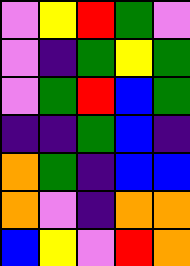[["violet", "yellow", "red", "green", "violet"], ["violet", "indigo", "green", "yellow", "green"], ["violet", "green", "red", "blue", "green"], ["indigo", "indigo", "green", "blue", "indigo"], ["orange", "green", "indigo", "blue", "blue"], ["orange", "violet", "indigo", "orange", "orange"], ["blue", "yellow", "violet", "red", "orange"]]